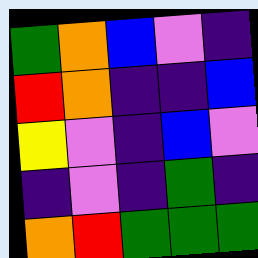[["green", "orange", "blue", "violet", "indigo"], ["red", "orange", "indigo", "indigo", "blue"], ["yellow", "violet", "indigo", "blue", "violet"], ["indigo", "violet", "indigo", "green", "indigo"], ["orange", "red", "green", "green", "green"]]